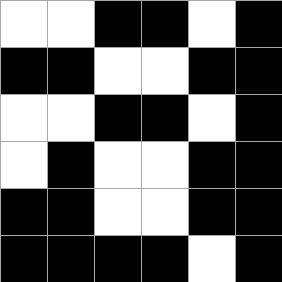[["white", "white", "black", "black", "white", "black"], ["black", "black", "white", "white", "black", "black"], ["white", "white", "black", "black", "white", "black"], ["white", "black", "white", "white", "black", "black"], ["black", "black", "white", "white", "black", "black"], ["black", "black", "black", "black", "white", "black"]]